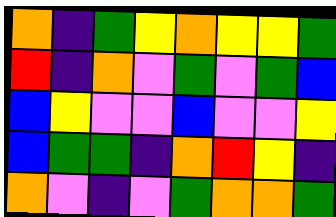[["orange", "indigo", "green", "yellow", "orange", "yellow", "yellow", "green"], ["red", "indigo", "orange", "violet", "green", "violet", "green", "blue"], ["blue", "yellow", "violet", "violet", "blue", "violet", "violet", "yellow"], ["blue", "green", "green", "indigo", "orange", "red", "yellow", "indigo"], ["orange", "violet", "indigo", "violet", "green", "orange", "orange", "green"]]